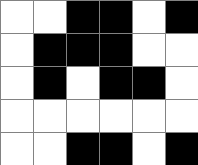[["white", "white", "black", "black", "white", "black"], ["white", "black", "black", "black", "white", "white"], ["white", "black", "white", "black", "black", "white"], ["white", "white", "white", "white", "white", "white"], ["white", "white", "black", "black", "white", "black"]]